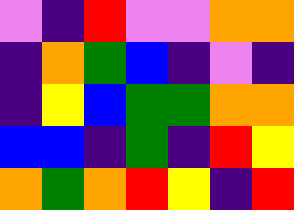[["violet", "indigo", "red", "violet", "violet", "orange", "orange"], ["indigo", "orange", "green", "blue", "indigo", "violet", "indigo"], ["indigo", "yellow", "blue", "green", "green", "orange", "orange"], ["blue", "blue", "indigo", "green", "indigo", "red", "yellow"], ["orange", "green", "orange", "red", "yellow", "indigo", "red"]]